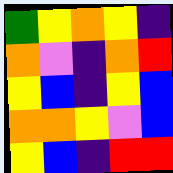[["green", "yellow", "orange", "yellow", "indigo"], ["orange", "violet", "indigo", "orange", "red"], ["yellow", "blue", "indigo", "yellow", "blue"], ["orange", "orange", "yellow", "violet", "blue"], ["yellow", "blue", "indigo", "red", "red"]]